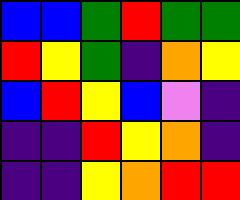[["blue", "blue", "green", "red", "green", "green"], ["red", "yellow", "green", "indigo", "orange", "yellow"], ["blue", "red", "yellow", "blue", "violet", "indigo"], ["indigo", "indigo", "red", "yellow", "orange", "indigo"], ["indigo", "indigo", "yellow", "orange", "red", "red"]]